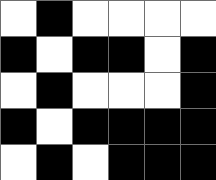[["white", "black", "white", "white", "white", "white"], ["black", "white", "black", "black", "white", "black"], ["white", "black", "white", "white", "white", "black"], ["black", "white", "black", "black", "black", "black"], ["white", "black", "white", "black", "black", "black"]]